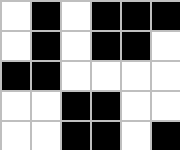[["white", "black", "white", "black", "black", "black"], ["white", "black", "white", "black", "black", "white"], ["black", "black", "white", "white", "white", "white"], ["white", "white", "black", "black", "white", "white"], ["white", "white", "black", "black", "white", "black"]]